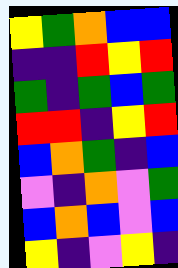[["yellow", "green", "orange", "blue", "blue"], ["indigo", "indigo", "red", "yellow", "red"], ["green", "indigo", "green", "blue", "green"], ["red", "red", "indigo", "yellow", "red"], ["blue", "orange", "green", "indigo", "blue"], ["violet", "indigo", "orange", "violet", "green"], ["blue", "orange", "blue", "violet", "blue"], ["yellow", "indigo", "violet", "yellow", "indigo"]]